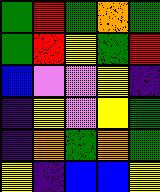[["green", "red", "green", "orange", "green"], ["green", "red", "yellow", "green", "red"], ["blue", "violet", "violet", "yellow", "indigo"], ["indigo", "yellow", "violet", "yellow", "green"], ["indigo", "orange", "green", "orange", "green"], ["yellow", "indigo", "blue", "blue", "yellow"]]